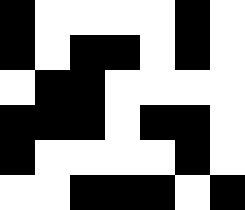[["black", "white", "white", "white", "white", "black", "white"], ["black", "white", "black", "black", "white", "black", "white"], ["white", "black", "black", "white", "white", "white", "white"], ["black", "black", "black", "white", "black", "black", "white"], ["black", "white", "white", "white", "white", "black", "white"], ["white", "white", "black", "black", "black", "white", "black"]]